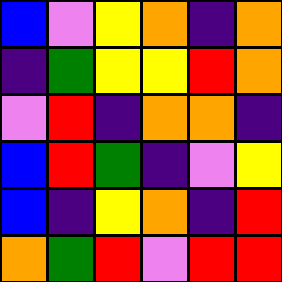[["blue", "violet", "yellow", "orange", "indigo", "orange"], ["indigo", "green", "yellow", "yellow", "red", "orange"], ["violet", "red", "indigo", "orange", "orange", "indigo"], ["blue", "red", "green", "indigo", "violet", "yellow"], ["blue", "indigo", "yellow", "orange", "indigo", "red"], ["orange", "green", "red", "violet", "red", "red"]]